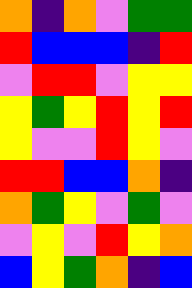[["orange", "indigo", "orange", "violet", "green", "green"], ["red", "blue", "blue", "blue", "indigo", "red"], ["violet", "red", "red", "violet", "yellow", "yellow"], ["yellow", "green", "yellow", "red", "yellow", "red"], ["yellow", "violet", "violet", "red", "yellow", "violet"], ["red", "red", "blue", "blue", "orange", "indigo"], ["orange", "green", "yellow", "violet", "green", "violet"], ["violet", "yellow", "violet", "red", "yellow", "orange"], ["blue", "yellow", "green", "orange", "indigo", "blue"]]